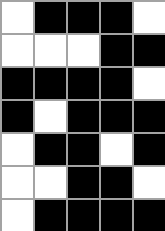[["white", "black", "black", "black", "white"], ["white", "white", "white", "black", "black"], ["black", "black", "black", "black", "white"], ["black", "white", "black", "black", "black"], ["white", "black", "black", "white", "black"], ["white", "white", "black", "black", "white"], ["white", "black", "black", "black", "black"]]